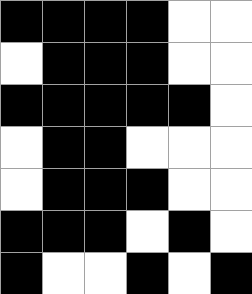[["black", "black", "black", "black", "white", "white"], ["white", "black", "black", "black", "white", "white"], ["black", "black", "black", "black", "black", "white"], ["white", "black", "black", "white", "white", "white"], ["white", "black", "black", "black", "white", "white"], ["black", "black", "black", "white", "black", "white"], ["black", "white", "white", "black", "white", "black"]]